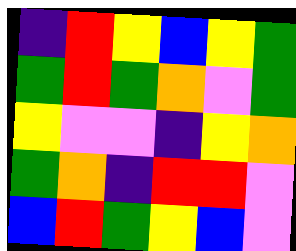[["indigo", "red", "yellow", "blue", "yellow", "green"], ["green", "red", "green", "orange", "violet", "green"], ["yellow", "violet", "violet", "indigo", "yellow", "orange"], ["green", "orange", "indigo", "red", "red", "violet"], ["blue", "red", "green", "yellow", "blue", "violet"]]